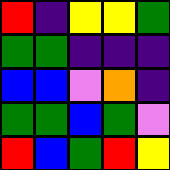[["red", "indigo", "yellow", "yellow", "green"], ["green", "green", "indigo", "indigo", "indigo"], ["blue", "blue", "violet", "orange", "indigo"], ["green", "green", "blue", "green", "violet"], ["red", "blue", "green", "red", "yellow"]]